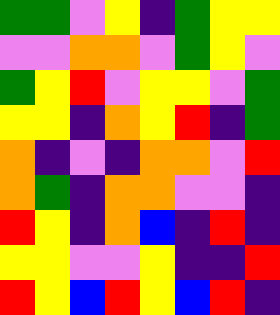[["green", "green", "violet", "yellow", "indigo", "green", "yellow", "yellow"], ["violet", "violet", "orange", "orange", "violet", "green", "yellow", "violet"], ["green", "yellow", "red", "violet", "yellow", "yellow", "violet", "green"], ["yellow", "yellow", "indigo", "orange", "yellow", "red", "indigo", "green"], ["orange", "indigo", "violet", "indigo", "orange", "orange", "violet", "red"], ["orange", "green", "indigo", "orange", "orange", "violet", "violet", "indigo"], ["red", "yellow", "indigo", "orange", "blue", "indigo", "red", "indigo"], ["yellow", "yellow", "violet", "violet", "yellow", "indigo", "indigo", "red"], ["red", "yellow", "blue", "red", "yellow", "blue", "red", "indigo"]]